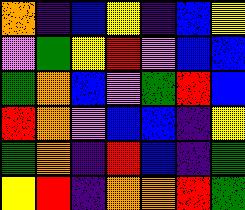[["orange", "indigo", "blue", "yellow", "indigo", "blue", "yellow"], ["violet", "green", "yellow", "red", "violet", "blue", "blue"], ["green", "orange", "blue", "violet", "green", "red", "blue"], ["red", "orange", "violet", "blue", "blue", "indigo", "yellow"], ["green", "orange", "indigo", "red", "blue", "indigo", "green"], ["yellow", "red", "indigo", "orange", "orange", "red", "green"]]